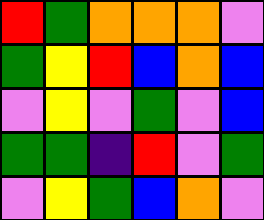[["red", "green", "orange", "orange", "orange", "violet"], ["green", "yellow", "red", "blue", "orange", "blue"], ["violet", "yellow", "violet", "green", "violet", "blue"], ["green", "green", "indigo", "red", "violet", "green"], ["violet", "yellow", "green", "blue", "orange", "violet"]]